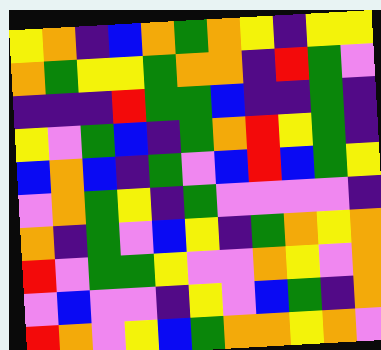[["yellow", "orange", "indigo", "blue", "orange", "green", "orange", "yellow", "indigo", "yellow", "yellow"], ["orange", "green", "yellow", "yellow", "green", "orange", "orange", "indigo", "red", "green", "violet"], ["indigo", "indigo", "indigo", "red", "green", "green", "blue", "indigo", "indigo", "green", "indigo"], ["yellow", "violet", "green", "blue", "indigo", "green", "orange", "red", "yellow", "green", "indigo"], ["blue", "orange", "blue", "indigo", "green", "violet", "blue", "red", "blue", "green", "yellow"], ["violet", "orange", "green", "yellow", "indigo", "green", "violet", "violet", "violet", "violet", "indigo"], ["orange", "indigo", "green", "violet", "blue", "yellow", "indigo", "green", "orange", "yellow", "orange"], ["red", "violet", "green", "green", "yellow", "violet", "violet", "orange", "yellow", "violet", "orange"], ["violet", "blue", "violet", "violet", "indigo", "yellow", "violet", "blue", "green", "indigo", "orange"], ["red", "orange", "violet", "yellow", "blue", "green", "orange", "orange", "yellow", "orange", "violet"]]